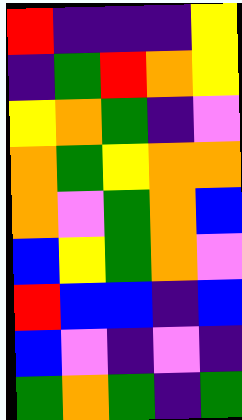[["red", "indigo", "indigo", "indigo", "yellow"], ["indigo", "green", "red", "orange", "yellow"], ["yellow", "orange", "green", "indigo", "violet"], ["orange", "green", "yellow", "orange", "orange"], ["orange", "violet", "green", "orange", "blue"], ["blue", "yellow", "green", "orange", "violet"], ["red", "blue", "blue", "indigo", "blue"], ["blue", "violet", "indigo", "violet", "indigo"], ["green", "orange", "green", "indigo", "green"]]